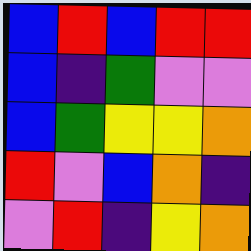[["blue", "red", "blue", "red", "red"], ["blue", "indigo", "green", "violet", "violet"], ["blue", "green", "yellow", "yellow", "orange"], ["red", "violet", "blue", "orange", "indigo"], ["violet", "red", "indigo", "yellow", "orange"]]